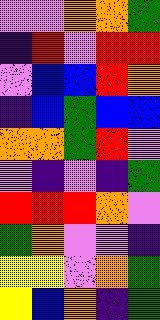[["violet", "violet", "orange", "orange", "green"], ["indigo", "red", "violet", "red", "red"], ["violet", "blue", "blue", "red", "orange"], ["indigo", "blue", "green", "blue", "blue"], ["orange", "orange", "green", "red", "violet"], ["violet", "indigo", "violet", "indigo", "green"], ["red", "red", "red", "orange", "violet"], ["green", "orange", "violet", "violet", "indigo"], ["yellow", "yellow", "violet", "orange", "green"], ["yellow", "blue", "orange", "indigo", "green"]]